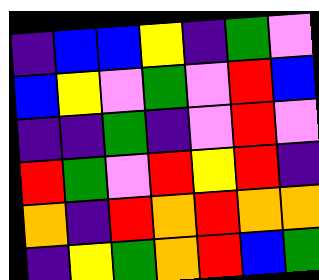[["indigo", "blue", "blue", "yellow", "indigo", "green", "violet"], ["blue", "yellow", "violet", "green", "violet", "red", "blue"], ["indigo", "indigo", "green", "indigo", "violet", "red", "violet"], ["red", "green", "violet", "red", "yellow", "red", "indigo"], ["orange", "indigo", "red", "orange", "red", "orange", "orange"], ["indigo", "yellow", "green", "orange", "red", "blue", "green"]]